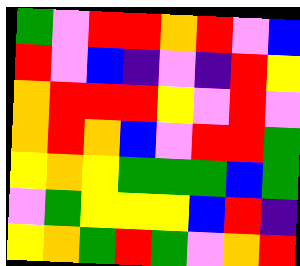[["green", "violet", "red", "red", "orange", "red", "violet", "blue"], ["red", "violet", "blue", "indigo", "violet", "indigo", "red", "yellow"], ["orange", "red", "red", "red", "yellow", "violet", "red", "violet"], ["orange", "red", "orange", "blue", "violet", "red", "red", "green"], ["yellow", "orange", "yellow", "green", "green", "green", "blue", "green"], ["violet", "green", "yellow", "yellow", "yellow", "blue", "red", "indigo"], ["yellow", "orange", "green", "red", "green", "violet", "orange", "red"]]